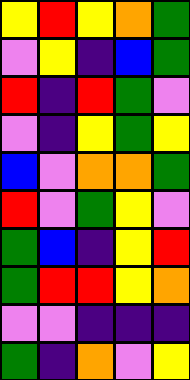[["yellow", "red", "yellow", "orange", "green"], ["violet", "yellow", "indigo", "blue", "green"], ["red", "indigo", "red", "green", "violet"], ["violet", "indigo", "yellow", "green", "yellow"], ["blue", "violet", "orange", "orange", "green"], ["red", "violet", "green", "yellow", "violet"], ["green", "blue", "indigo", "yellow", "red"], ["green", "red", "red", "yellow", "orange"], ["violet", "violet", "indigo", "indigo", "indigo"], ["green", "indigo", "orange", "violet", "yellow"]]